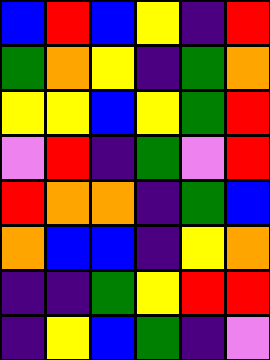[["blue", "red", "blue", "yellow", "indigo", "red"], ["green", "orange", "yellow", "indigo", "green", "orange"], ["yellow", "yellow", "blue", "yellow", "green", "red"], ["violet", "red", "indigo", "green", "violet", "red"], ["red", "orange", "orange", "indigo", "green", "blue"], ["orange", "blue", "blue", "indigo", "yellow", "orange"], ["indigo", "indigo", "green", "yellow", "red", "red"], ["indigo", "yellow", "blue", "green", "indigo", "violet"]]